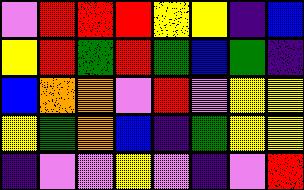[["violet", "red", "red", "red", "yellow", "yellow", "indigo", "blue"], ["yellow", "red", "green", "red", "green", "blue", "green", "indigo"], ["blue", "orange", "orange", "violet", "red", "violet", "yellow", "yellow"], ["yellow", "green", "orange", "blue", "indigo", "green", "yellow", "yellow"], ["indigo", "violet", "violet", "yellow", "violet", "indigo", "violet", "red"]]